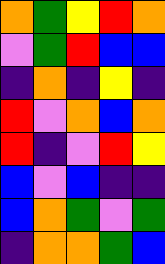[["orange", "green", "yellow", "red", "orange"], ["violet", "green", "red", "blue", "blue"], ["indigo", "orange", "indigo", "yellow", "indigo"], ["red", "violet", "orange", "blue", "orange"], ["red", "indigo", "violet", "red", "yellow"], ["blue", "violet", "blue", "indigo", "indigo"], ["blue", "orange", "green", "violet", "green"], ["indigo", "orange", "orange", "green", "blue"]]